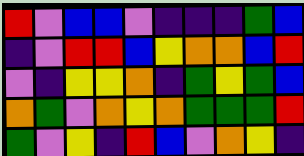[["red", "violet", "blue", "blue", "violet", "indigo", "indigo", "indigo", "green", "blue"], ["indigo", "violet", "red", "red", "blue", "yellow", "orange", "orange", "blue", "red"], ["violet", "indigo", "yellow", "yellow", "orange", "indigo", "green", "yellow", "green", "blue"], ["orange", "green", "violet", "orange", "yellow", "orange", "green", "green", "green", "red"], ["green", "violet", "yellow", "indigo", "red", "blue", "violet", "orange", "yellow", "indigo"]]